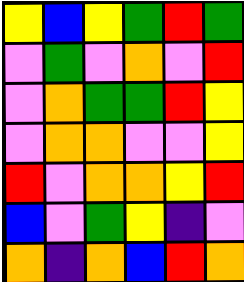[["yellow", "blue", "yellow", "green", "red", "green"], ["violet", "green", "violet", "orange", "violet", "red"], ["violet", "orange", "green", "green", "red", "yellow"], ["violet", "orange", "orange", "violet", "violet", "yellow"], ["red", "violet", "orange", "orange", "yellow", "red"], ["blue", "violet", "green", "yellow", "indigo", "violet"], ["orange", "indigo", "orange", "blue", "red", "orange"]]